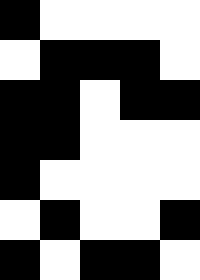[["black", "white", "white", "white", "white"], ["white", "black", "black", "black", "white"], ["black", "black", "white", "black", "black"], ["black", "black", "white", "white", "white"], ["black", "white", "white", "white", "white"], ["white", "black", "white", "white", "black"], ["black", "white", "black", "black", "white"]]